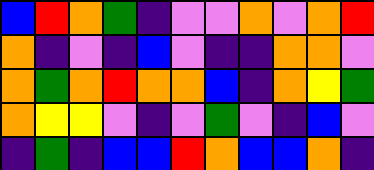[["blue", "red", "orange", "green", "indigo", "violet", "violet", "orange", "violet", "orange", "red"], ["orange", "indigo", "violet", "indigo", "blue", "violet", "indigo", "indigo", "orange", "orange", "violet"], ["orange", "green", "orange", "red", "orange", "orange", "blue", "indigo", "orange", "yellow", "green"], ["orange", "yellow", "yellow", "violet", "indigo", "violet", "green", "violet", "indigo", "blue", "violet"], ["indigo", "green", "indigo", "blue", "blue", "red", "orange", "blue", "blue", "orange", "indigo"]]